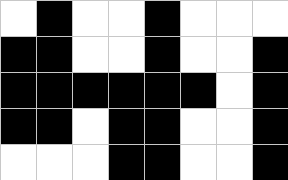[["white", "black", "white", "white", "black", "white", "white", "white"], ["black", "black", "white", "white", "black", "white", "white", "black"], ["black", "black", "black", "black", "black", "black", "white", "black"], ["black", "black", "white", "black", "black", "white", "white", "black"], ["white", "white", "white", "black", "black", "white", "white", "black"]]